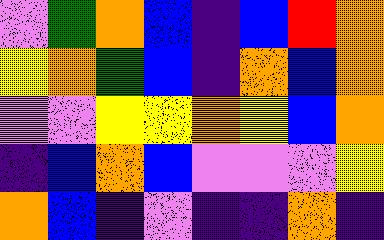[["violet", "green", "orange", "blue", "indigo", "blue", "red", "orange"], ["yellow", "orange", "green", "blue", "indigo", "orange", "blue", "orange"], ["violet", "violet", "yellow", "yellow", "orange", "yellow", "blue", "orange"], ["indigo", "blue", "orange", "blue", "violet", "violet", "violet", "yellow"], ["orange", "blue", "indigo", "violet", "indigo", "indigo", "orange", "indigo"]]